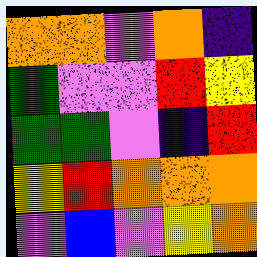[["orange", "orange", "violet", "orange", "indigo"], ["green", "violet", "violet", "red", "yellow"], ["green", "green", "violet", "indigo", "red"], ["yellow", "red", "orange", "orange", "orange"], ["violet", "blue", "violet", "yellow", "orange"]]